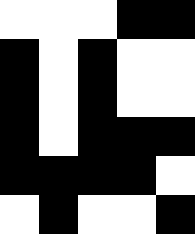[["white", "white", "white", "black", "black"], ["black", "white", "black", "white", "white"], ["black", "white", "black", "white", "white"], ["black", "white", "black", "black", "black"], ["black", "black", "black", "black", "white"], ["white", "black", "white", "white", "black"]]